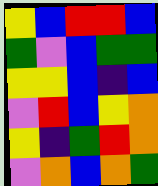[["yellow", "blue", "red", "red", "blue"], ["green", "violet", "blue", "green", "green"], ["yellow", "yellow", "blue", "indigo", "blue"], ["violet", "red", "blue", "yellow", "orange"], ["yellow", "indigo", "green", "red", "orange"], ["violet", "orange", "blue", "orange", "green"]]